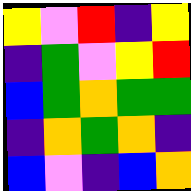[["yellow", "violet", "red", "indigo", "yellow"], ["indigo", "green", "violet", "yellow", "red"], ["blue", "green", "orange", "green", "green"], ["indigo", "orange", "green", "orange", "indigo"], ["blue", "violet", "indigo", "blue", "orange"]]